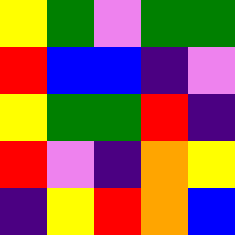[["yellow", "green", "violet", "green", "green"], ["red", "blue", "blue", "indigo", "violet"], ["yellow", "green", "green", "red", "indigo"], ["red", "violet", "indigo", "orange", "yellow"], ["indigo", "yellow", "red", "orange", "blue"]]